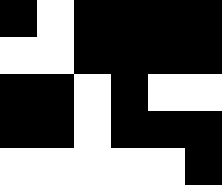[["black", "white", "black", "black", "black", "black"], ["white", "white", "black", "black", "black", "black"], ["black", "black", "white", "black", "white", "white"], ["black", "black", "white", "black", "black", "black"], ["white", "white", "white", "white", "white", "black"]]